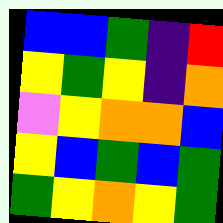[["blue", "blue", "green", "indigo", "red"], ["yellow", "green", "yellow", "indigo", "orange"], ["violet", "yellow", "orange", "orange", "blue"], ["yellow", "blue", "green", "blue", "green"], ["green", "yellow", "orange", "yellow", "green"]]